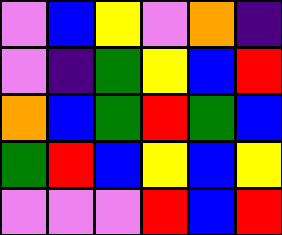[["violet", "blue", "yellow", "violet", "orange", "indigo"], ["violet", "indigo", "green", "yellow", "blue", "red"], ["orange", "blue", "green", "red", "green", "blue"], ["green", "red", "blue", "yellow", "blue", "yellow"], ["violet", "violet", "violet", "red", "blue", "red"]]